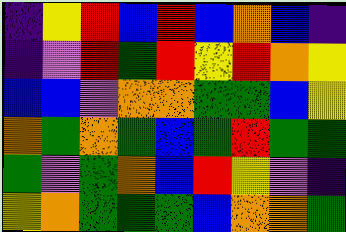[["indigo", "yellow", "red", "blue", "red", "blue", "orange", "blue", "indigo"], ["indigo", "violet", "red", "green", "red", "yellow", "red", "orange", "yellow"], ["blue", "blue", "violet", "orange", "orange", "green", "green", "blue", "yellow"], ["orange", "green", "orange", "green", "blue", "green", "red", "green", "green"], ["green", "violet", "green", "orange", "blue", "red", "yellow", "violet", "indigo"], ["yellow", "orange", "green", "green", "green", "blue", "orange", "orange", "green"]]